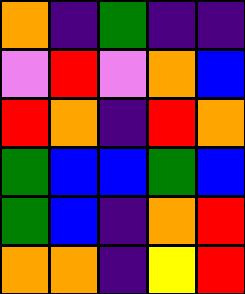[["orange", "indigo", "green", "indigo", "indigo"], ["violet", "red", "violet", "orange", "blue"], ["red", "orange", "indigo", "red", "orange"], ["green", "blue", "blue", "green", "blue"], ["green", "blue", "indigo", "orange", "red"], ["orange", "orange", "indigo", "yellow", "red"]]